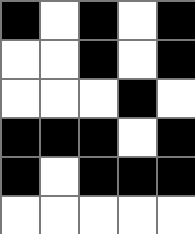[["black", "white", "black", "white", "black"], ["white", "white", "black", "white", "black"], ["white", "white", "white", "black", "white"], ["black", "black", "black", "white", "black"], ["black", "white", "black", "black", "black"], ["white", "white", "white", "white", "white"]]